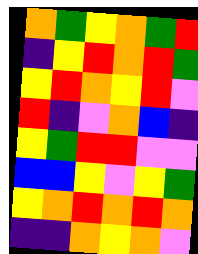[["orange", "green", "yellow", "orange", "green", "red"], ["indigo", "yellow", "red", "orange", "red", "green"], ["yellow", "red", "orange", "yellow", "red", "violet"], ["red", "indigo", "violet", "orange", "blue", "indigo"], ["yellow", "green", "red", "red", "violet", "violet"], ["blue", "blue", "yellow", "violet", "yellow", "green"], ["yellow", "orange", "red", "orange", "red", "orange"], ["indigo", "indigo", "orange", "yellow", "orange", "violet"]]